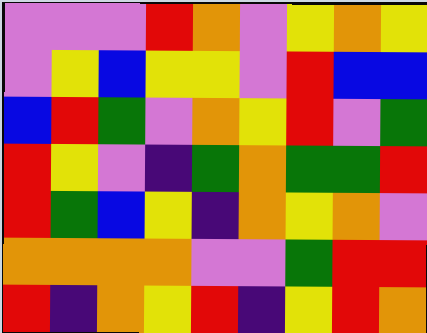[["violet", "violet", "violet", "red", "orange", "violet", "yellow", "orange", "yellow"], ["violet", "yellow", "blue", "yellow", "yellow", "violet", "red", "blue", "blue"], ["blue", "red", "green", "violet", "orange", "yellow", "red", "violet", "green"], ["red", "yellow", "violet", "indigo", "green", "orange", "green", "green", "red"], ["red", "green", "blue", "yellow", "indigo", "orange", "yellow", "orange", "violet"], ["orange", "orange", "orange", "orange", "violet", "violet", "green", "red", "red"], ["red", "indigo", "orange", "yellow", "red", "indigo", "yellow", "red", "orange"]]